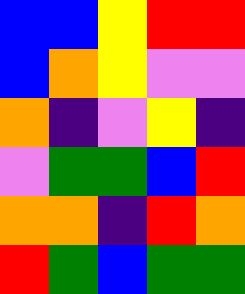[["blue", "blue", "yellow", "red", "red"], ["blue", "orange", "yellow", "violet", "violet"], ["orange", "indigo", "violet", "yellow", "indigo"], ["violet", "green", "green", "blue", "red"], ["orange", "orange", "indigo", "red", "orange"], ["red", "green", "blue", "green", "green"]]